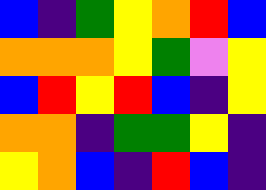[["blue", "indigo", "green", "yellow", "orange", "red", "blue"], ["orange", "orange", "orange", "yellow", "green", "violet", "yellow"], ["blue", "red", "yellow", "red", "blue", "indigo", "yellow"], ["orange", "orange", "indigo", "green", "green", "yellow", "indigo"], ["yellow", "orange", "blue", "indigo", "red", "blue", "indigo"]]